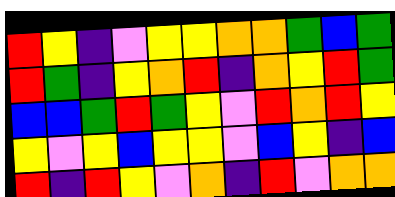[["red", "yellow", "indigo", "violet", "yellow", "yellow", "orange", "orange", "green", "blue", "green"], ["red", "green", "indigo", "yellow", "orange", "red", "indigo", "orange", "yellow", "red", "green"], ["blue", "blue", "green", "red", "green", "yellow", "violet", "red", "orange", "red", "yellow"], ["yellow", "violet", "yellow", "blue", "yellow", "yellow", "violet", "blue", "yellow", "indigo", "blue"], ["red", "indigo", "red", "yellow", "violet", "orange", "indigo", "red", "violet", "orange", "orange"]]